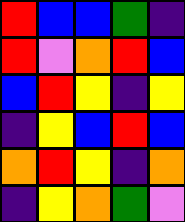[["red", "blue", "blue", "green", "indigo"], ["red", "violet", "orange", "red", "blue"], ["blue", "red", "yellow", "indigo", "yellow"], ["indigo", "yellow", "blue", "red", "blue"], ["orange", "red", "yellow", "indigo", "orange"], ["indigo", "yellow", "orange", "green", "violet"]]